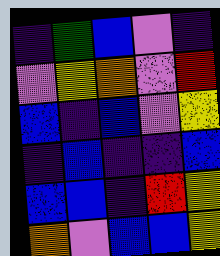[["indigo", "green", "blue", "violet", "indigo"], ["violet", "yellow", "orange", "violet", "red"], ["blue", "indigo", "blue", "violet", "yellow"], ["indigo", "blue", "indigo", "indigo", "blue"], ["blue", "blue", "indigo", "red", "yellow"], ["orange", "violet", "blue", "blue", "yellow"]]